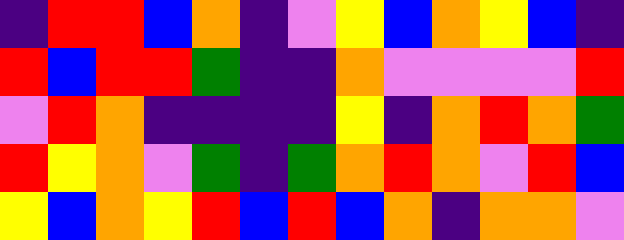[["indigo", "red", "red", "blue", "orange", "indigo", "violet", "yellow", "blue", "orange", "yellow", "blue", "indigo"], ["red", "blue", "red", "red", "green", "indigo", "indigo", "orange", "violet", "violet", "violet", "violet", "red"], ["violet", "red", "orange", "indigo", "indigo", "indigo", "indigo", "yellow", "indigo", "orange", "red", "orange", "green"], ["red", "yellow", "orange", "violet", "green", "indigo", "green", "orange", "red", "orange", "violet", "red", "blue"], ["yellow", "blue", "orange", "yellow", "red", "blue", "red", "blue", "orange", "indigo", "orange", "orange", "violet"]]